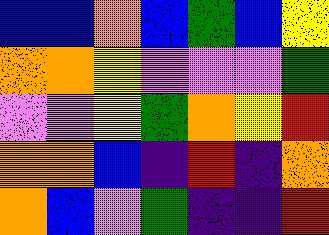[["blue", "blue", "orange", "blue", "green", "blue", "yellow"], ["orange", "orange", "yellow", "violet", "violet", "violet", "green"], ["violet", "violet", "yellow", "green", "orange", "yellow", "red"], ["orange", "orange", "blue", "indigo", "red", "indigo", "orange"], ["orange", "blue", "violet", "green", "indigo", "indigo", "red"]]